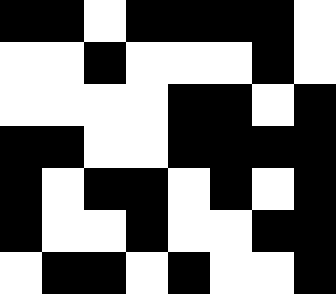[["black", "black", "white", "black", "black", "black", "black", "white"], ["white", "white", "black", "white", "white", "white", "black", "white"], ["white", "white", "white", "white", "black", "black", "white", "black"], ["black", "black", "white", "white", "black", "black", "black", "black"], ["black", "white", "black", "black", "white", "black", "white", "black"], ["black", "white", "white", "black", "white", "white", "black", "black"], ["white", "black", "black", "white", "black", "white", "white", "black"]]